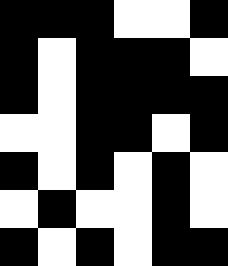[["black", "black", "black", "white", "white", "black"], ["black", "white", "black", "black", "black", "white"], ["black", "white", "black", "black", "black", "black"], ["white", "white", "black", "black", "white", "black"], ["black", "white", "black", "white", "black", "white"], ["white", "black", "white", "white", "black", "white"], ["black", "white", "black", "white", "black", "black"]]